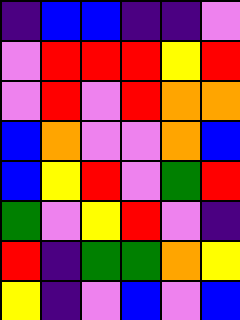[["indigo", "blue", "blue", "indigo", "indigo", "violet"], ["violet", "red", "red", "red", "yellow", "red"], ["violet", "red", "violet", "red", "orange", "orange"], ["blue", "orange", "violet", "violet", "orange", "blue"], ["blue", "yellow", "red", "violet", "green", "red"], ["green", "violet", "yellow", "red", "violet", "indigo"], ["red", "indigo", "green", "green", "orange", "yellow"], ["yellow", "indigo", "violet", "blue", "violet", "blue"]]